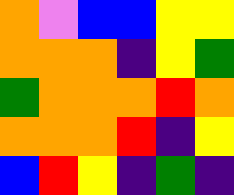[["orange", "violet", "blue", "blue", "yellow", "yellow"], ["orange", "orange", "orange", "indigo", "yellow", "green"], ["green", "orange", "orange", "orange", "red", "orange"], ["orange", "orange", "orange", "red", "indigo", "yellow"], ["blue", "red", "yellow", "indigo", "green", "indigo"]]